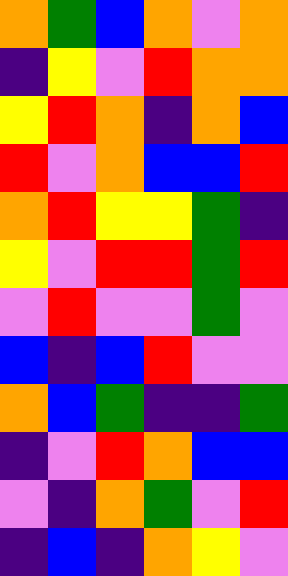[["orange", "green", "blue", "orange", "violet", "orange"], ["indigo", "yellow", "violet", "red", "orange", "orange"], ["yellow", "red", "orange", "indigo", "orange", "blue"], ["red", "violet", "orange", "blue", "blue", "red"], ["orange", "red", "yellow", "yellow", "green", "indigo"], ["yellow", "violet", "red", "red", "green", "red"], ["violet", "red", "violet", "violet", "green", "violet"], ["blue", "indigo", "blue", "red", "violet", "violet"], ["orange", "blue", "green", "indigo", "indigo", "green"], ["indigo", "violet", "red", "orange", "blue", "blue"], ["violet", "indigo", "orange", "green", "violet", "red"], ["indigo", "blue", "indigo", "orange", "yellow", "violet"]]